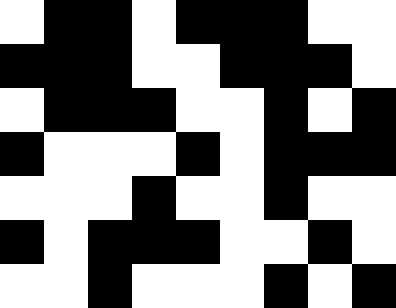[["white", "black", "black", "white", "black", "black", "black", "white", "white"], ["black", "black", "black", "white", "white", "black", "black", "black", "white"], ["white", "black", "black", "black", "white", "white", "black", "white", "black"], ["black", "white", "white", "white", "black", "white", "black", "black", "black"], ["white", "white", "white", "black", "white", "white", "black", "white", "white"], ["black", "white", "black", "black", "black", "white", "white", "black", "white"], ["white", "white", "black", "white", "white", "white", "black", "white", "black"]]